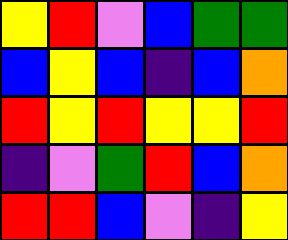[["yellow", "red", "violet", "blue", "green", "green"], ["blue", "yellow", "blue", "indigo", "blue", "orange"], ["red", "yellow", "red", "yellow", "yellow", "red"], ["indigo", "violet", "green", "red", "blue", "orange"], ["red", "red", "blue", "violet", "indigo", "yellow"]]